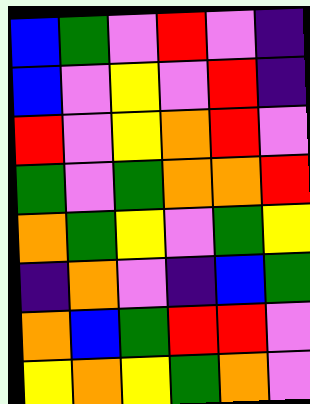[["blue", "green", "violet", "red", "violet", "indigo"], ["blue", "violet", "yellow", "violet", "red", "indigo"], ["red", "violet", "yellow", "orange", "red", "violet"], ["green", "violet", "green", "orange", "orange", "red"], ["orange", "green", "yellow", "violet", "green", "yellow"], ["indigo", "orange", "violet", "indigo", "blue", "green"], ["orange", "blue", "green", "red", "red", "violet"], ["yellow", "orange", "yellow", "green", "orange", "violet"]]